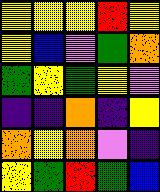[["yellow", "yellow", "yellow", "red", "yellow"], ["yellow", "blue", "violet", "green", "orange"], ["green", "yellow", "green", "yellow", "violet"], ["indigo", "indigo", "orange", "indigo", "yellow"], ["orange", "yellow", "orange", "violet", "indigo"], ["yellow", "green", "red", "green", "blue"]]